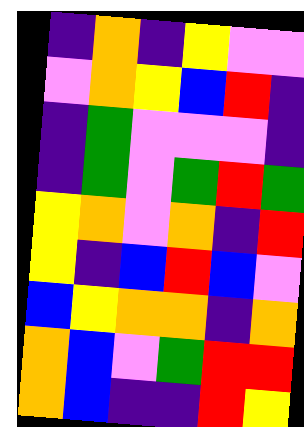[["indigo", "orange", "indigo", "yellow", "violet", "violet"], ["violet", "orange", "yellow", "blue", "red", "indigo"], ["indigo", "green", "violet", "violet", "violet", "indigo"], ["indigo", "green", "violet", "green", "red", "green"], ["yellow", "orange", "violet", "orange", "indigo", "red"], ["yellow", "indigo", "blue", "red", "blue", "violet"], ["blue", "yellow", "orange", "orange", "indigo", "orange"], ["orange", "blue", "violet", "green", "red", "red"], ["orange", "blue", "indigo", "indigo", "red", "yellow"]]